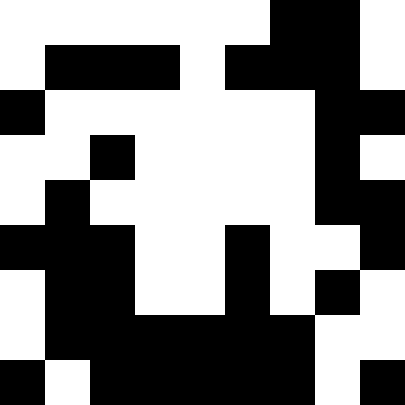[["white", "white", "white", "white", "white", "white", "black", "black", "white"], ["white", "black", "black", "black", "white", "black", "black", "black", "white"], ["black", "white", "white", "white", "white", "white", "white", "black", "black"], ["white", "white", "black", "white", "white", "white", "white", "black", "white"], ["white", "black", "white", "white", "white", "white", "white", "black", "black"], ["black", "black", "black", "white", "white", "black", "white", "white", "black"], ["white", "black", "black", "white", "white", "black", "white", "black", "white"], ["white", "black", "black", "black", "black", "black", "black", "white", "white"], ["black", "white", "black", "black", "black", "black", "black", "white", "black"]]